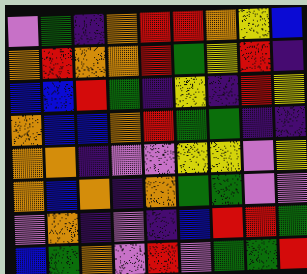[["violet", "green", "indigo", "orange", "red", "red", "orange", "yellow", "blue"], ["orange", "red", "orange", "orange", "red", "green", "yellow", "red", "indigo"], ["blue", "blue", "red", "green", "indigo", "yellow", "indigo", "red", "yellow"], ["orange", "blue", "blue", "orange", "red", "green", "green", "indigo", "indigo"], ["orange", "orange", "indigo", "violet", "violet", "yellow", "yellow", "violet", "yellow"], ["orange", "blue", "orange", "indigo", "orange", "green", "green", "violet", "violet"], ["violet", "orange", "indigo", "violet", "indigo", "blue", "red", "red", "green"], ["blue", "green", "orange", "violet", "red", "violet", "green", "green", "red"]]